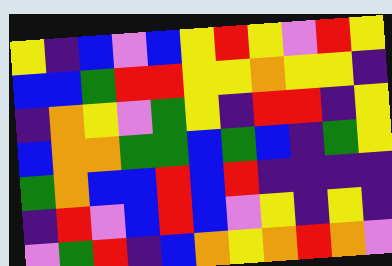[["yellow", "indigo", "blue", "violet", "blue", "yellow", "red", "yellow", "violet", "red", "yellow"], ["blue", "blue", "green", "red", "red", "yellow", "yellow", "orange", "yellow", "yellow", "indigo"], ["indigo", "orange", "yellow", "violet", "green", "yellow", "indigo", "red", "red", "indigo", "yellow"], ["blue", "orange", "orange", "green", "green", "blue", "green", "blue", "indigo", "green", "yellow"], ["green", "orange", "blue", "blue", "red", "blue", "red", "indigo", "indigo", "indigo", "indigo"], ["indigo", "red", "violet", "blue", "red", "blue", "violet", "yellow", "indigo", "yellow", "indigo"], ["violet", "green", "red", "indigo", "blue", "orange", "yellow", "orange", "red", "orange", "violet"]]